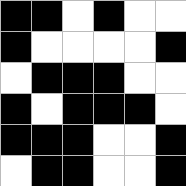[["black", "black", "white", "black", "white", "white"], ["black", "white", "white", "white", "white", "black"], ["white", "black", "black", "black", "white", "white"], ["black", "white", "black", "black", "black", "white"], ["black", "black", "black", "white", "white", "black"], ["white", "black", "black", "white", "white", "black"]]